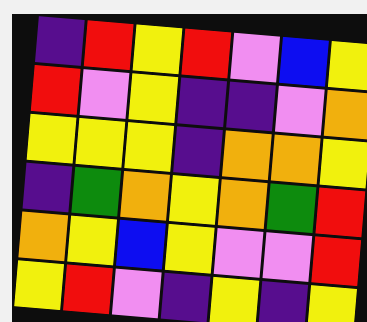[["indigo", "red", "yellow", "red", "violet", "blue", "yellow"], ["red", "violet", "yellow", "indigo", "indigo", "violet", "orange"], ["yellow", "yellow", "yellow", "indigo", "orange", "orange", "yellow"], ["indigo", "green", "orange", "yellow", "orange", "green", "red"], ["orange", "yellow", "blue", "yellow", "violet", "violet", "red"], ["yellow", "red", "violet", "indigo", "yellow", "indigo", "yellow"]]